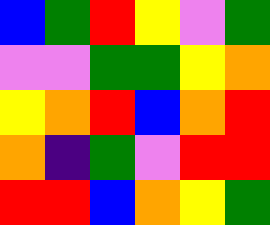[["blue", "green", "red", "yellow", "violet", "green"], ["violet", "violet", "green", "green", "yellow", "orange"], ["yellow", "orange", "red", "blue", "orange", "red"], ["orange", "indigo", "green", "violet", "red", "red"], ["red", "red", "blue", "orange", "yellow", "green"]]